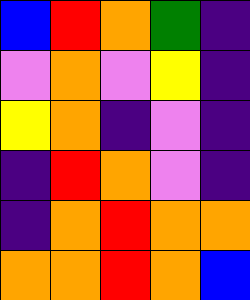[["blue", "red", "orange", "green", "indigo"], ["violet", "orange", "violet", "yellow", "indigo"], ["yellow", "orange", "indigo", "violet", "indigo"], ["indigo", "red", "orange", "violet", "indigo"], ["indigo", "orange", "red", "orange", "orange"], ["orange", "orange", "red", "orange", "blue"]]